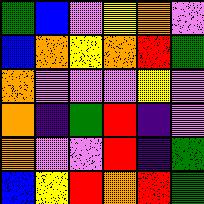[["green", "blue", "violet", "yellow", "orange", "violet"], ["blue", "orange", "yellow", "orange", "red", "green"], ["orange", "violet", "violet", "violet", "yellow", "violet"], ["orange", "indigo", "green", "red", "indigo", "violet"], ["orange", "violet", "violet", "red", "indigo", "green"], ["blue", "yellow", "red", "orange", "red", "green"]]